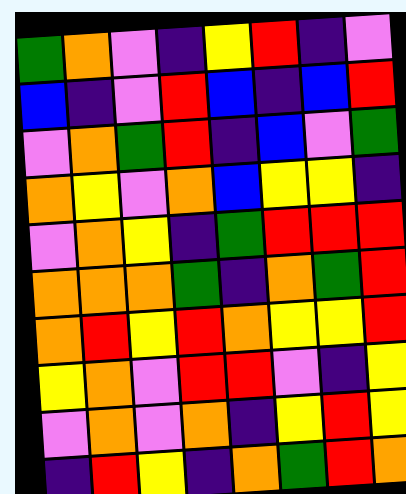[["green", "orange", "violet", "indigo", "yellow", "red", "indigo", "violet"], ["blue", "indigo", "violet", "red", "blue", "indigo", "blue", "red"], ["violet", "orange", "green", "red", "indigo", "blue", "violet", "green"], ["orange", "yellow", "violet", "orange", "blue", "yellow", "yellow", "indigo"], ["violet", "orange", "yellow", "indigo", "green", "red", "red", "red"], ["orange", "orange", "orange", "green", "indigo", "orange", "green", "red"], ["orange", "red", "yellow", "red", "orange", "yellow", "yellow", "red"], ["yellow", "orange", "violet", "red", "red", "violet", "indigo", "yellow"], ["violet", "orange", "violet", "orange", "indigo", "yellow", "red", "yellow"], ["indigo", "red", "yellow", "indigo", "orange", "green", "red", "orange"]]